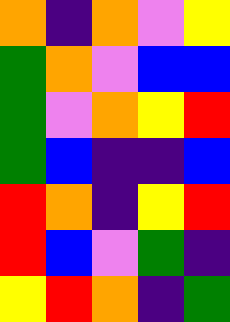[["orange", "indigo", "orange", "violet", "yellow"], ["green", "orange", "violet", "blue", "blue"], ["green", "violet", "orange", "yellow", "red"], ["green", "blue", "indigo", "indigo", "blue"], ["red", "orange", "indigo", "yellow", "red"], ["red", "blue", "violet", "green", "indigo"], ["yellow", "red", "orange", "indigo", "green"]]